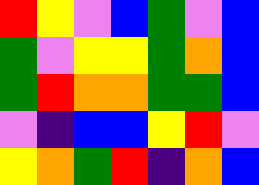[["red", "yellow", "violet", "blue", "green", "violet", "blue"], ["green", "violet", "yellow", "yellow", "green", "orange", "blue"], ["green", "red", "orange", "orange", "green", "green", "blue"], ["violet", "indigo", "blue", "blue", "yellow", "red", "violet"], ["yellow", "orange", "green", "red", "indigo", "orange", "blue"]]